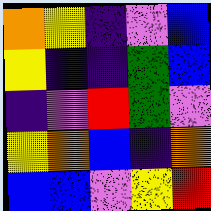[["orange", "yellow", "indigo", "violet", "blue"], ["yellow", "indigo", "indigo", "green", "blue"], ["indigo", "violet", "red", "green", "violet"], ["yellow", "orange", "blue", "indigo", "orange"], ["blue", "blue", "violet", "yellow", "red"]]